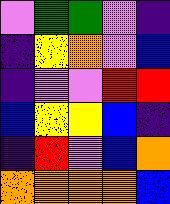[["violet", "green", "green", "violet", "indigo"], ["indigo", "yellow", "orange", "violet", "blue"], ["indigo", "violet", "violet", "red", "red"], ["blue", "yellow", "yellow", "blue", "indigo"], ["indigo", "red", "violet", "blue", "orange"], ["orange", "orange", "orange", "orange", "blue"]]